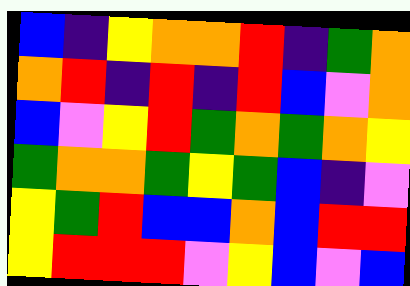[["blue", "indigo", "yellow", "orange", "orange", "red", "indigo", "green", "orange"], ["orange", "red", "indigo", "red", "indigo", "red", "blue", "violet", "orange"], ["blue", "violet", "yellow", "red", "green", "orange", "green", "orange", "yellow"], ["green", "orange", "orange", "green", "yellow", "green", "blue", "indigo", "violet"], ["yellow", "green", "red", "blue", "blue", "orange", "blue", "red", "red"], ["yellow", "red", "red", "red", "violet", "yellow", "blue", "violet", "blue"]]